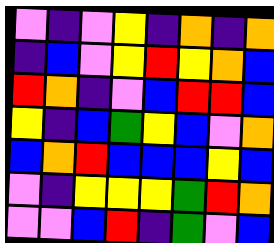[["violet", "indigo", "violet", "yellow", "indigo", "orange", "indigo", "orange"], ["indigo", "blue", "violet", "yellow", "red", "yellow", "orange", "blue"], ["red", "orange", "indigo", "violet", "blue", "red", "red", "blue"], ["yellow", "indigo", "blue", "green", "yellow", "blue", "violet", "orange"], ["blue", "orange", "red", "blue", "blue", "blue", "yellow", "blue"], ["violet", "indigo", "yellow", "yellow", "yellow", "green", "red", "orange"], ["violet", "violet", "blue", "red", "indigo", "green", "violet", "blue"]]